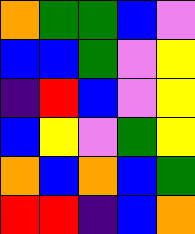[["orange", "green", "green", "blue", "violet"], ["blue", "blue", "green", "violet", "yellow"], ["indigo", "red", "blue", "violet", "yellow"], ["blue", "yellow", "violet", "green", "yellow"], ["orange", "blue", "orange", "blue", "green"], ["red", "red", "indigo", "blue", "orange"]]